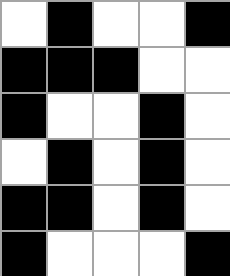[["white", "black", "white", "white", "black"], ["black", "black", "black", "white", "white"], ["black", "white", "white", "black", "white"], ["white", "black", "white", "black", "white"], ["black", "black", "white", "black", "white"], ["black", "white", "white", "white", "black"]]